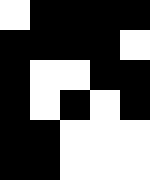[["white", "black", "black", "black", "black"], ["black", "black", "black", "black", "white"], ["black", "white", "white", "black", "black"], ["black", "white", "black", "white", "black"], ["black", "black", "white", "white", "white"], ["black", "black", "white", "white", "white"]]